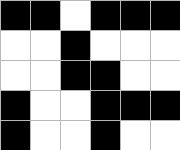[["black", "black", "white", "black", "black", "black"], ["white", "white", "black", "white", "white", "white"], ["white", "white", "black", "black", "white", "white"], ["black", "white", "white", "black", "black", "black"], ["black", "white", "white", "black", "white", "white"]]